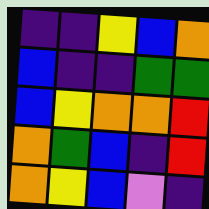[["indigo", "indigo", "yellow", "blue", "orange"], ["blue", "indigo", "indigo", "green", "green"], ["blue", "yellow", "orange", "orange", "red"], ["orange", "green", "blue", "indigo", "red"], ["orange", "yellow", "blue", "violet", "indigo"]]